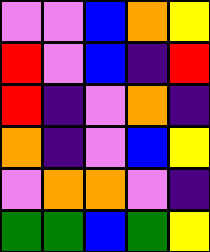[["violet", "violet", "blue", "orange", "yellow"], ["red", "violet", "blue", "indigo", "red"], ["red", "indigo", "violet", "orange", "indigo"], ["orange", "indigo", "violet", "blue", "yellow"], ["violet", "orange", "orange", "violet", "indigo"], ["green", "green", "blue", "green", "yellow"]]